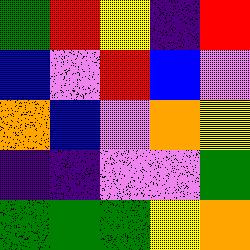[["green", "red", "yellow", "indigo", "red"], ["blue", "violet", "red", "blue", "violet"], ["orange", "blue", "violet", "orange", "yellow"], ["indigo", "indigo", "violet", "violet", "green"], ["green", "green", "green", "yellow", "orange"]]